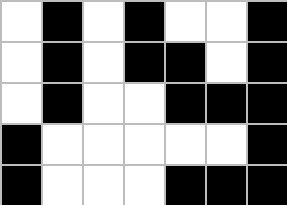[["white", "black", "white", "black", "white", "white", "black"], ["white", "black", "white", "black", "black", "white", "black"], ["white", "black", "white", "white", "black", "black", "black"], ["black", "white", "white", "white", "white", "white", "black"], ["black", "white", "white", "white", "black", "black", "black"]]